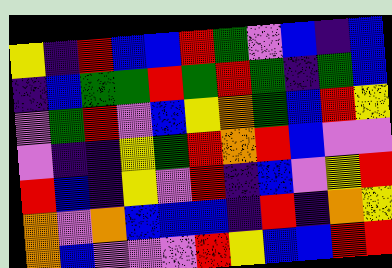[["yellow", "indigo", "red", "blue", "blue", "red", "green", "violet", "blue", "indigo", "blue"], ["indigo", "blue", "green", "green", "red", "green", "red", "green", "indigo", "green", "blue"], ["violet", "green", "red", "violet", "blue", "yellow", "orange", "green", "blue", "red", "yellow"], ["violet", "indigo", "indigo", "yellow", "green", "red", "orange", "red", "blue", "violet", "violet"], ["red", "blue", "indigo", "yellow", "violet", "red", "indigo", "blue", "violet", "yellow", "red"], ["orange", "violet", "orange", "blue", "blue", "blue", "indigo", "red", "indigo", "orange", "yellow"], ["orange", "blue", "violet", "violet", "violet", "red", "yellow", "blue", "blue", "red", "red"]]